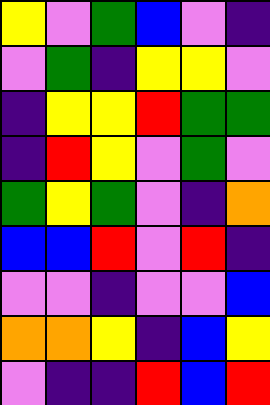[["yellow", "violet", "green", "blue", "violet", "indigo"], ["violet", "green", "indigo", "yellow", "yellow", "violet"], ["indigo", "yellow", "yellow", "red", "green", "green"], ["indigo", "red", "yellow", "violet", "green", "violet"], ["green", "yellow", "green", "violet", "indigo", "orange"], ["blue", "blue", "red", "violet", "red", "indigo"], ["violet", "violet", "indigo", "violet", "violet", "blue"], ["orange", "orange", "yellow", "indigo", "blue", "yellow"], ["violet", "indigo", "indigo", "red", "blue", "red"]]